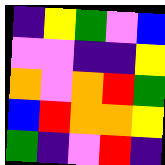[["indigo", "yellow", "green", "violet", "blue"], ["violet", "violet", "indigo", "indigo", "yellow"], ["orange", "violet", "orange", "red", "green"], ["blue", "red", "orange", "orange", "yellow"], ["green", "indigo", "violet", "red", "indigo"]]